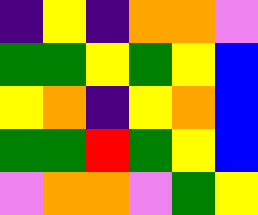[["indigo", "yellow", "indigo", "orange", "orange", "violet"], ["green", "green", "yellow", "green", "yellow", "blue"], ["yellow", "orange", "indigo", "yellow", "orange", "blue"], ["green", "green", "red", "green", "yellow", "blue"], ["violet", "orange", "orange", "violet", "green", "yellow"]]